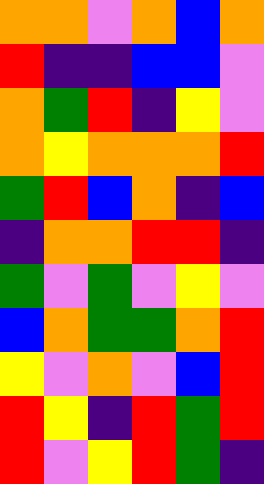[["orange", "orange", "violet", "orange", "blue", "orange"], ["red", "indigo", "indigo", "blue", "blue", "violet"], ["orange", "green", "red", "indigo", "yellow", "violet"], ["orange", "yellow", "orange", "orange", "orange", "red"], ["green", "red", "blue", "orange", "indigo", "blue"], ["indigo", "orange", "orange", "red", "red", "indigo"], ["green", "violet", "green", "violet", "yellow", "violet"], ["blue", "orange", "green", "green", "orange", "red"], ["yellow", "violet", "orange", "violet", "blue", "red"], ["red", "yellow", "indigo", "red", "green", "red"], ["red", "violet", "yellow", "red", "green", "indigo"]]